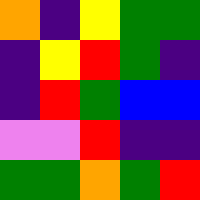[["orange", "indigo", "yellow", "green", "green"], ["indigo", "yellow", "red", "green", "indigo"], ["indigo", "red", "green", "blue", "blue"], ["violet", "violet", "red", "indigo", "indigo"], ["green", "green", "orange", "green", "red"]]